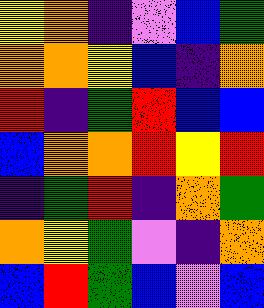[["yellow", "orange", "indigo", "violet", "blue", "green"], ["orange", "orange", "yellow", "blue", "indigo", "orange"], ["red", "indigo", "green", "red", "blue", "blue"], ["blue", "orange", "orange", "red", "yellow", "red"], ["indigo", "green", "red", "indigo", "orange", "green"], ["orange", "yellow", "green", "violet", "indigo", "orange"], ["blue", "red", "green", "blue", "violet", "blue"]]